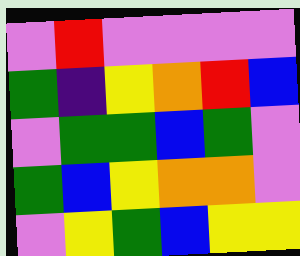[["violet", "red", "violet", "violet", "violet", "violet"], ["green", "indigo", "yellow", "orange", "red", "blue"], ["violet", "green", "green", "blue", "green", "violet"], ["green", "blue", "yellow", "orange", "orange", "violet"], ["violet", "yellow", "green", "blue", "yellow", "yellow"]]